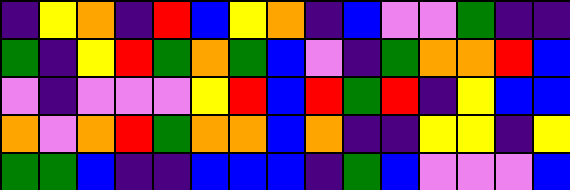[["indigo", "yellow", "orange", "indigo", "red", "blue", "yellow", "orange", "indigo", "blue", "violet", "violet", "green", "indigo", "indigo"], ["green", "indigo", "yellow", "red", "green", "orange", "green", "blue", "violet", "indigo", "green", "orange", "orange", "red", "blue"], ["violet", "indigo", "violet", "violet", "violet", "yellow", "red", "blue", "red", "green", "red", "indigo", "yellow", "blue", "blue"], ["orange", "violet", "orange", "red", "green", "orange", "orange", "blue", "orange", "indigo", "indigo", "yellow", "yellow", "indigo", "yellow"], ["green", "green", "blue", "indigo", "indigo", "blue", "blue", "blue", "indigo", "green", "blue", "violet", "violet", "violet", "blue"]]